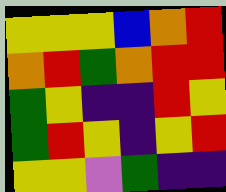[["yellow", "yellow", "yellow", "blue", "orange", "red"], ["orange", "red", "green", "orange", "red", "red"], ["green", "yellow", "indigo", "indigo", "red", "yellow"], ["green", "red", "yellow", "indigo", "yellow", "red"], ["yellow", "yellow", "violet", "green", "indigo", "indigo"]]